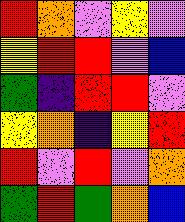[["red", "orange", "violet", "yellow", "violet"], ["yellow", "red", "red", "violet", "blue"], ["green", "indigo", "red", "red", "violet"], ["yellow", "orange", "indigo", "yellow", "red"], ["red", "violet", "red", "violet", "orange"], ["green", "red", "green", "orange", "blue"]]